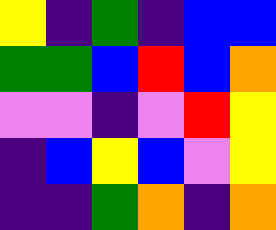[["yellow", "indigo", "green", "indigo", "blue", "blue"], ["green", "green", "blue", "red", "blue", "orange"], ["violet", "violet", "indigo", "violet", "red", "yellow"], ["indigo", "blue", "yellow", "blue", "violet", "yellow"], ["indigo", "indigo", "green", "orange", "indigo", "orange"]]